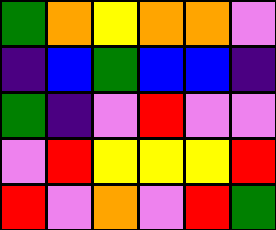[["green", "orange", "yellow", "orange", "orange", "violet"], ["indigo", "blue", "green", "blue", "blue", "indigo"], ["green", "indigo", "violet", "red", "violet", "violet"], ["violet", "red", "yellow", "yellow", "yellow", "red"], ["red", "violet", "orange", "violet", "red", "green"]]